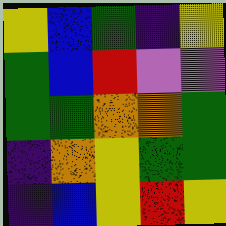[["yellow", "blue", "green", "indigo", "yellow"], ["green", "blue", "red", "violet", "violet"], ["green", "green", "orange", "orange", "green"], ["indigo", "orange", "yellow", "green", "green"], ["indigo", "blue", "yellow", "red", "yellow"]]